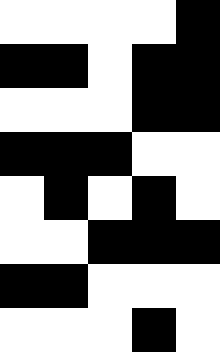[["white", "white", "white", "white", "black"], ["black", "black", "white", "black", "black"], ["white", "white", "white", "black", "black"], ["black", "black", "black", "white", "white"], ["white", "black", "white", "black", "white"], ["white", "white", "black", "black", "black"], ["black", "black", "white", "white", "white"], ["white", "white", "white", "black", "white"]]